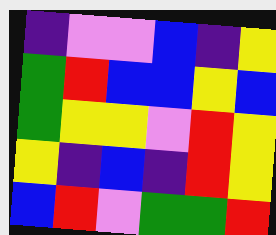[["indigo", "violet", "violet", "blue", "indigo", "yellow"], ["green", "red", "blue", "blue", "yellow", "blue"], ["green", "yellow", "yellow", "violet", "red", "yellow"], ["yellow", "indigo", "blue", "indigo", "red", "yellow"], ["blue", "red", "violet", "green", "green", "red"]]